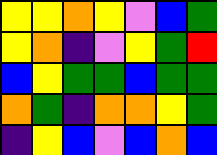[["yellow", "yellow", "orange", "yellow", "violet", "blue", "green"], ["yellow", "orange", "indigo", "violet", "yellow", "green", "red"], ["blue", "yellow", "green", "green", "blue", "green", "green"], ["orange", "green", "indigo", "orange", "orange", "yellow", "green"], ["indigo", "yellow", "blue", "violet", "blue", "orange", "blue"]]